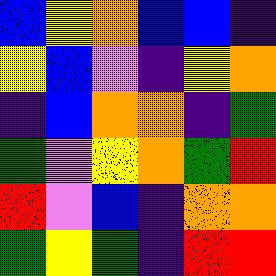[["blue", "yellow", "orange", "blue", "blue", "indigo"], ["yellow", "blue", "violet", "indigo", "yellow", "orange"], ["indigo", "blue", "orange", "orange", "indigo", "green"], ["green", "violet", "yellow", "orange", "green", "red"], ["red", "violet", "blue", "indigo", "orange", "orange"], ["green", "yellow", "green", "indigo", "red", "red"]]